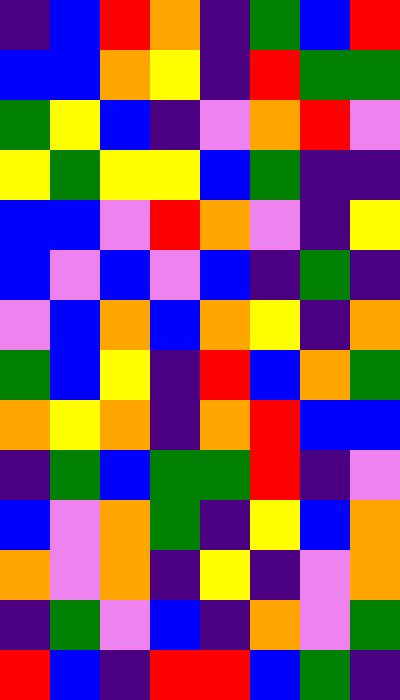[["indigo", "blue", "red", "orange", "indigo", "green", "blue", "red"], ["blue", "blue", "orange", "yellow", "indigo", "red", "green", "green"], ["green", "yellow", "blue", "indigo", "violet", "orange", "red", "violet"], ["yellow", "green", "yellow", "yellow", "blue", "green", "indigo", "indigo"], ["blue", "blue", "violet", "red", "orange", "violet", "indigo", "yellow"], ["blue", "violet", "blue", "violet", "blue", "indigo", "green", "indigo"], ["violet", "blue", "orange", "blue", "orange", "yellow", "indigo", "orange"], ["green", "blue", "yellow", "indigo", "red", "blue", "orange", "green"], ["orange", "yellow", "orange", "indigo", "orange", "red", "blue", "blue"], ["indigo", "green", "blue", "green", "green", "red", "indigo", "violet"], ["blue", "violet", "orange", "green", "indigo", "yellow", "blue", "orange"], ["orange", "violet", "orange", "indigo", "yellow", "indigo", "violet", "orange"], ["indigo", "green", "violet", "blue", "indigo", "orange", "violet", "green"], ["red", "blue", "indigo", "red", "red", "blue", "green", "indigo"]]